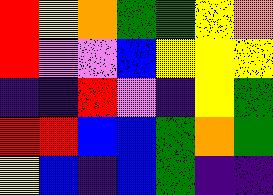[["red", "yellow", "orange", "green", "green", "yellow", "orange"], ["red", "violet", "violet", "blue", "yellow", "yellow", "yellow"], ["indigo", "indigo", "red", "violet", "indigo", "yellow", "green"], ["red", "red", "blue", "blue", "green", "orange", "green"], ["yellow", "blue", "indigo", "blue", "green", "indigo", "indigo"]]